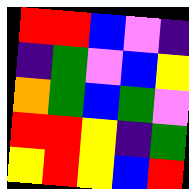[["red", "red", "blue", "violet", "indigo"], ["indigo", "green", "violet", "blue", "yellow"], ["orange", "green", "blue", "green", "violet"], ["red", "red", "yellow", "indigo", "green"], ["yellow", "red", "yellow", "blue", "red"]]